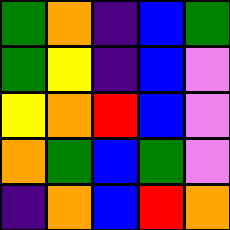[["green", "orange", "indigo", "blue", "green"], ["green", "yellow", "indigo", "blue", "violet"], ["yellow", "orange", "red", "blue", "violet"], ["orange", "green", "blue", "green", "violet"], ["indigo", "orange", "blue", "red", "orange"]]